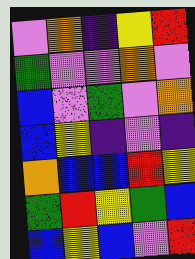[["violet", "orange", "indigo", "yellow", "red"], ["green", "violet", "violet", "orange", "violet"], ["blue", "violet", "green", "violet", "orange"], ["blue", "yellow", "indigo", "violet", "indigo"], ["orange", "blue", "blue", "red", "yellow"], ["green", "red", "yellow", "green", "blue"], ["blue", "yellow", "blue", "violet", "red"]]